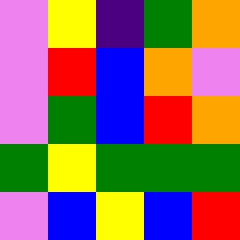[["violet", "yellow", "indigo", "green", "orange"], ["violet", "red", "blue", "orange", "violet"], ["violet", "green", "blue", "red", "orange"], ["green", "yellow", "green", "green", "green"], ["violet", "blue", "yellow", "blue", "red"]]